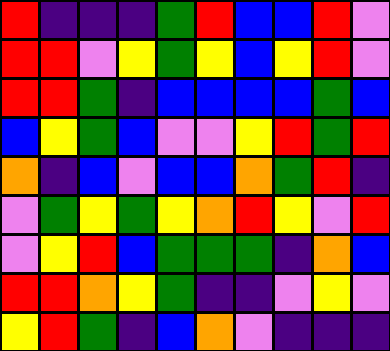[["red", "indigo", "indigo", "indigo", "green", "red", "blue", "blue", "red", "violet"], ["red", "red", "violet", "yellow", "green", "yellow", "blue", "yellow", "red", "violet"], ["red", "red", "green", "indigo", "blue", "blue", "blue", "blue", "green", "blue"], ["blue", "yellow", "green", "blue", "violet", "violet", "yellow", "red", "green", "red"], ["orange", "indigo", "blue", "violet", "blue", "blue", "orange", "green", "red", "indigo"], ["violet", "green", "yellow", "green", "yellow", "orange", "red", "yellow", "violet", "red"], ["violet", "yellow", "red", "blue", "green", "green", "green", "indigo", "orange", "blue"], ["red", "red", "orange", "yellow", "green", "indigo", "indigo", "violet", "yellow", "violet"], ["yellow", "red", "green", "indigo", "blue", "orange", "violet", "indigo", "indigo", "indigo"]]